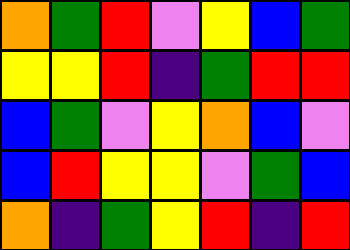[["orange", "green", "red", "violet", "yellow", "blue", "green"], ["yellow", "yellow", "red", "indigo", "green", "red", "red"], ["blue", "green", "violet", "yellow", "orange", "blue", "violet"], ["blue", "red", "yellow", "yellow", "violet", "green", "blue"], ["orange", "indigo", "green", "yellow", "red", "indigo", "red"]]